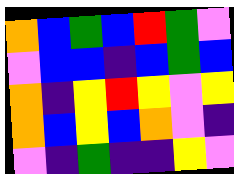[["orange", "blue", "green", "blue", "red", "green", "violet"], ["violet", "blue", "blue", "indigo", "blue", "green", "blue"], ["orange", "indigo", "yellow", "red", "yellow", "violet", "yellow"], ["orange", "blue", "yellow", "blue", "orange", "violet", "indigo"], ["violet", "indigo", "green", "indigo", "indigo", "yellow", "violet"]]